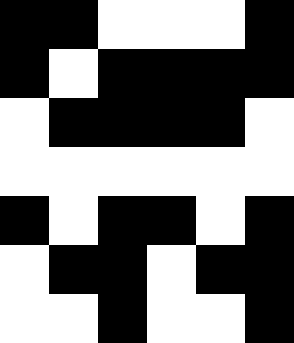[["black", "black", "white", "white", "white", "black"], ["black", "white", "black", "black", "black", "black"], ["white", "black", "black", "black", "black", "white"], ["white", "white", "white", "white", "white", "white"], ["black", "white", "black", "black", "white", "black"], ["white", "black", "black", "white", "black", "black"], ["white", "white", "black", "white", "white", "black"]]